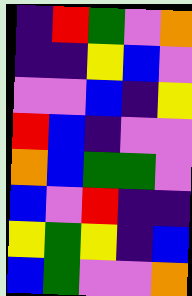[["indigo", "red", "green", "violet", "orange"], ["indigo", "indigo", "yellow", "blue", "violet"], ["violet", "violet", "blue", "indigo", "yellow"], ["red", "blue", "indigo", "violet", "violet"], ["orange", "blue", "green", "green", "violet"], ["blue", "violet", "red", "indigo", "indigo"], ["yellow", "green", "yellow", "indigo", "blue"], ["blue", "green", "violet", "violet", "orange"]]